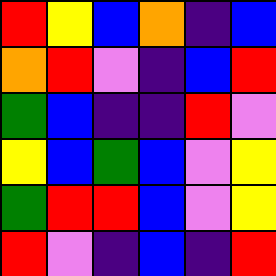[["red", "yellow", "blue", "orange", "indigo", "blue"], ["orange", "red", "violet", "indigo", "blue", "red"], ["green", "blue", "indigo", "indigo", "red", "violet"], ["yellow", "blue", "green", "blue", "violet", "yellow"], ["green", "red", "red", "blue", "violet", "yellow"], ["red", "violet", "indigo", "blue", "indigo", "red"]]